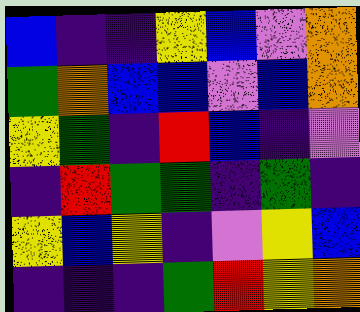[["blue", "indigo", "indigo", "yellow", "blue", "violet", "orange"], ["green", "orange", "blue", "blue", "violet", "blue", "orange"], ["yellow", "green", "indigo", "red", "blue", "indigo", "violet"], ["indigo", "red", "green", "green", "indigo", "green", "indigo"], ["yellow", "blue", "yellow", "indigo", "violet", "yellow", "blue"], ["indigo", "indigo", "indigo", "green", "red", "yellow", "orange"]]